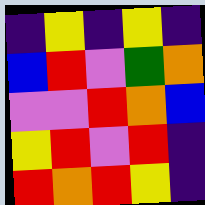[["indigo", "yellow", "indigo", "yellow", "indigo"], ["blue", "red", "violet", "green", "orange"], ["violet", "violet", "red", "orange", "blue"], ["yellow", "red", "violet", "red", "indigo"], ["red", "orange", "red", "yellow", "indigo"]]